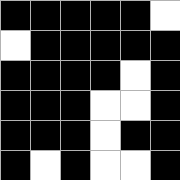[["black", "black", "black", "black", "black", "white"], ["white", "black", "black", "black", "black", "black"], ["black", "black", "black", "black", "white", "black"], ["black", "black", "black", "white", "white", "black"], ["black", "black", "black", "white", "black", "black"], ["black", "white", "black", "white", "white", "black"]]